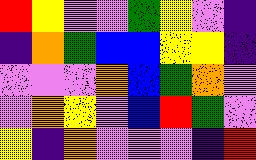[["red", "yellow", "violet", "violet", "green", "yellow", "violet", "indigo"], ["indigo", "orange", "green", "blue", "blue", "yellow", "yellow", "indigo"], ["violet", "violet", "violet", "orange", "blue", "green", "orange", "violet"], ["violet", "orange", "yellow", "violet", "blue", "red", "green", "violet"], ["yellow", "indigo", "orange", "violet", "violet", "violet", "indigo", "red"]]